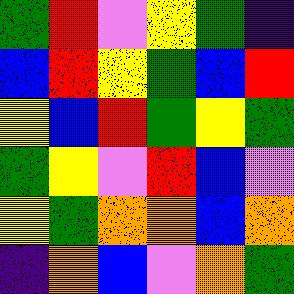[["green", "red", "violet", "yellow", "green", "indigo"], ["blue", "red", "yellow", "green", "blue", "red"], ["yellow", "blue", "red", "green", "yellow", "green"], ["green", "yellow", "violet", "red", "blue", "violet"], ["yellow", "green", "orange", "orange", "blue", "orange"], ["indigo", "orange", "blue", "violet", "orange", "green"]]